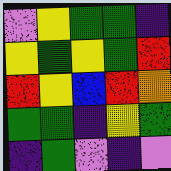[["violet", "yellow", "green", "green", "indigo"], ["yellow", "green", "yellow", "green", "red"], ["red", "yellow", "blue", "red", "orange"], ["green", "green", "indigo", "yellow", "green"], ["indigo", "green", "violet", "indigo", "violet"]]